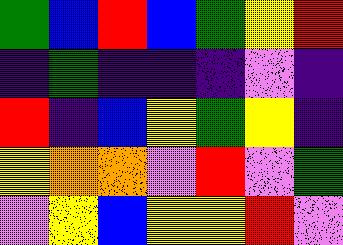[["green", "blue", "red", "blue", "green", "yellow", "red"], ["indigo", "green", "indigo", "indigo", "indigo", "violet", "indigo"], ["red", "indigo", "blue", "yellow", "green", "yellow", "indigo"], ["yellow", "orange", "orange", "violet", "red", "violet", "green"], ["violet", "yellow", "blue", "yellow", "yellow", "red", "violet"]]